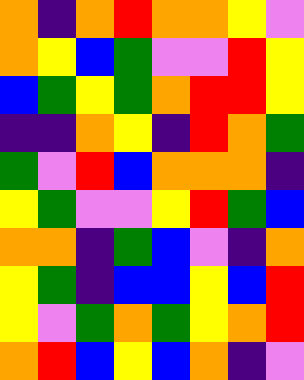[["orange", "indigo", "orange", "red", "orange", "orange", "yellow", "violet"], ["orange", "yellow", "blue", "green", "violet", "violet", "red", "yellow"], ["blue", "green", "yellow", "green", "orange", "red", "red", "yellow"], ["indigo", "indigo", "orange", "yellow", "indigo", "red", "orange", "green"], ["green", "violet", "red", "blue", "orange", "orange", "orange", "indigo"], ["yellow", "green", "violet", "violet", "yellow", "red", "green", "blue"], ["orange", "orange", "indigo", "green", "blue", "violet", "indigo", "orange"], ["yellow", "green", "indigo", "blue", "blue", "yellow", "blue", "red"], ["yellow", "violet", "green", "orange", "green", "yellow", "orange", "red"], ["orange", "red", "blue", "yellow", "blue", "orange", "indigo", "violet"]]